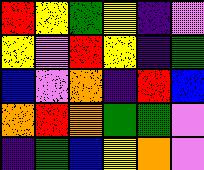[["red", "yellow", "green", "yellow", "indigo", "violet"], ["yellow", "violet", "red", "yellow", "indigo", "green"], ["blue", "violet", "orange", "indigo", "red", "blue"], ["orange", "red", "orange", "green", "green", "violet"], ["indigo", "green", "blue", "yellow", "orange", "violet"]]